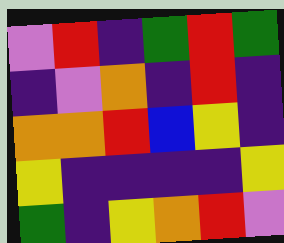[["violet", "red", "indigo", "green", "red", "green"], ["indigo", "violet", "orange", "indigo", "red", "indigo"], ["orange", "orange", "red", "blue", "yellow", "indigo"], ["yellow", "indigo", "indigo", "indigo", "indigo", "yellow"], ["green", "indigo", "yellow", "orange", "red", "violet"]]